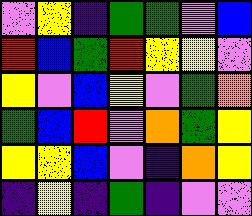[["violet", "yellow", "indigo", "green", "green", "violet", "blue"], ["red", "blue", "green", "red", "yellow", "yellow", "violet"], ["yellow", "violet", "blue", "yellow", "violet", "green", "orange"], ["green", "blue", "red", "violet", "orange", "green", "yellow"], ["yellow", "yellow", "blue", "violet", "indigo", "orange", "yellow"], ["indigo", "yellow", "indigo", "green", "indigo", "violet", "violet"]]